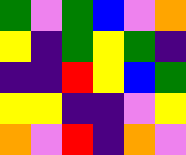[["green", "violet", "green", "blue", "violet", "orange"], ["yellow", "indigo", "green", "yellow", "green", "indigo"], ["indigo", "indigo", "red", "yellow", "blue", "green"], ["yellow", "yellow", "indigo", "indigo", "violet", "yellow"], ["orange", "violet", "red", "indigo", "orange", "violet"]]